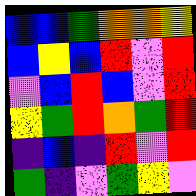[["blue", "blue", "green", "orange", "orange", "yellow"], ["blue", "yellow", "blue", "red", "violet", "red"], ["violet", "blue", "red", "blue", "violet", "red"], ["yellow", "green", "red", "orange", "green", "red"], ["indigo", "blue", "indigo", "red", "violet", "red"], ["green", "indigo", "violet", "green", "yellow", "violet"]]